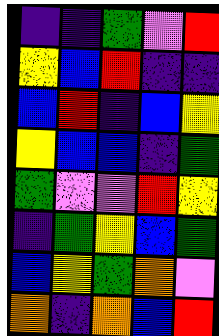[["indigo", "indigo", "green", "violet", "red"], ["yellow", "blue", "red", "indigo", "indigo"], ["blue", "red", "indigo", "blue", "yellow"], ["yellow", "blue", "blue", "indigo", "green"], ["green", "violet", "violet", "red", "yellow"], ["indigo", "green", "yellow", "blue", "green"], ["blue", "yellow", "green", "orange", "violet"], ["orange", "indigo", "orange", "blue", "red"]]